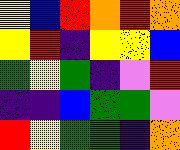[["yellow", "blue", "red", "orange", "red", "orange"], ["yellow", "red", "indigo", "yellow", "yellow", "blue"], ["green", "yellow", "green", "indigo", "violet", "red"], ["indigo", "indigo", "blue", "green", "green", "violet"], ["red", "yellow", "green", "green", "indigo", "orange"]]